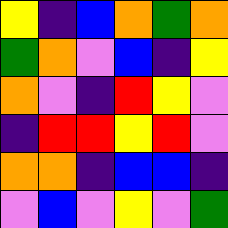[["yellow", "indigo", "blue", "orange", "green", "orange"], ["green", "orange", "violet", "blue", "indigo", "yellow"], ["orange", "violet", "indigo", "red", "yellow", "violet"], ["indigo", "red", "red", "yellow", "red", "violet"], ["orange", "orange", "indigo", "blue", "blue", "indigo"], ["violet", "blue", "violet", "yellow", "violet", "green"]]